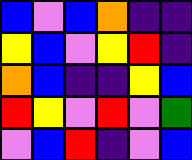[["blue", "violet", "blue", "orange", "indigo", "indigo"], ["yellow", "blue", "violet", "yellow", "red", "indigo"], ["orange", "blue", "indigo", "indigo", "yellow", "blue"], ["red", "yellow", "violet", "red", "violet", "green"], ["violet", "blue", "red", "indigo", "violet", "blue"]]